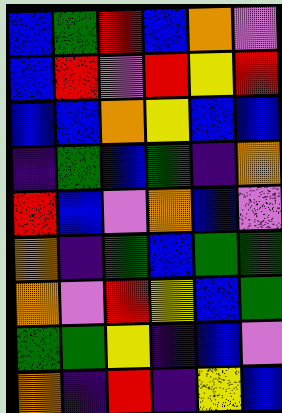[["blue", "green", "red", "blue", "orange", "violet"], ["blue", "red", "violet", "red", "yellow", "red"], ["blue", "blue", "orange", "yellow", "blue", "blue"], ["indigo", "green", "blue", "green", "indigo", "orange"], ["red", "blue", "violet", "orange", "blue", "violet"], ["orange", "indigo", "green", "blue", "green", "green"], ["orange", "violet", "red", "yellow", "blue", "green"], ["green", "green", "yellow", "indigo", "blue", "violet"], ["orange", "indigo", "red", "indigo", "yellow", "blue"]]